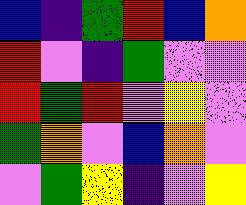[["blue", "indigo", "green", "red", "blue", "orange"], ["red", "violet", "indigo", "green", "violet", "violet"], ["red", "green", "red", "violet", "yellow", "violet"], ["green", "orange", "violet", "blue", "orange", "violet"], ["violet", "green", "yellow", "indigo", "violet", "yellow"]]